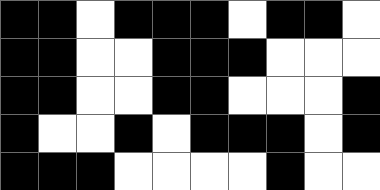[["black", "black", "white", "black", "black", "black", "white", "black", "black", "white"], ["black", "black", "white", "white", "black", "black", "black", "white", "white", "white"], ["black", "black", "white", "white", "black", "black", "white", "white", "white", "black"], ["black", "white", "white", "black", "white", "black", "black", "black", "white", "black"], ["black", "black", "black", "white", "white", "white", "white", "black", "white", "white"]]